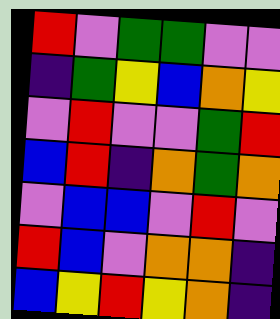[["red", "violet", "green", "green", "violet", "violet"], ["indigo", "green", "yellow", "blue", "orange", "yellow"], ["violet", "red", "violet", "violet", "green", "red"], ["blue", "red", "indigo", "orange", "green", "orange"], ["violet", "blue", "blue", "violet", "red", "violet"], ["red", "blue", "violet", "orange", "orange", "indigo"], ["blue", "yellow", "red", "yellow", "orange", "indigo"]]